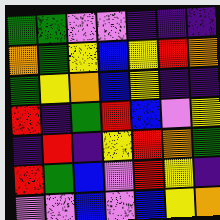[["green", "green", "violet", "violet", "indigo", "indigo", "indigo"], ["orange", "green", "yellow", "blue", "yellow", "red", "orange"], ["green", "yellow", "orange", "blue", "yellow", "indigo", "indigo"], ["red", "indigo", "green", "red", "blue", "violet", "yellow"], ["indigo", "red", "indigo", "yellow", "red", "orange", "green"], ["red", "green", "blue", "violet", "red", "yellow", "indigo"], ["violet", "violet", "blue", "violet", "blue", "yellow", "orange"]]